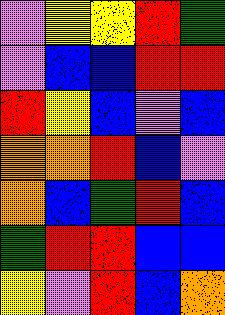[["violet", "yellow", "yellow", "red", "green"], ["violet", "blue", "blue", "red", "red"], ["red", "yellow", "blue", "violet", "blue"], ["orange", "orange", "red", "blue", "violet"], ["orange", "blue", "green", "red", "blue"], ["green", "red", "red", "blue", "blue"], ["yellow", "violet", "red", "blue", "orange"]]